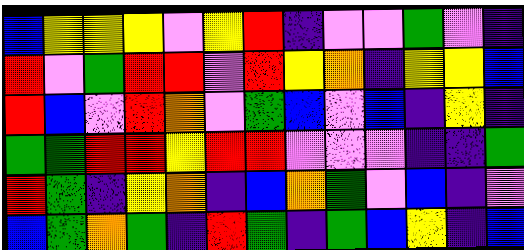[["blue", "yellow", "yellow", "yellow", "violet", "yellow", "red", "indigo", "violet", "violet", "green", "violet", "indigo"], ["red", "violet", "green", "red", "red", "violet", "red", "yellow", "orange", "indigo", "yellow", "yellow", "blue"], ["red", "blue", "violet", "red", "orange", "violet", "green", "blue", "violet", "blue", "indigo", "yellow", "indigo"], ["green", "green", "red", "red", "yellow", "red", "red", "violet", "violet", "violet", "indigo", "indigo", "green"], ["red", "green", "indigo", "yellow", "orange", "indigo", "blue", "orange", "green", "violet", "blue", "indigo", "violet"], ["blue", "green", "orange", "green", "indigo", "red", "green", "indigo", "green", "blue", "yellow", "indigo", "blue"]]